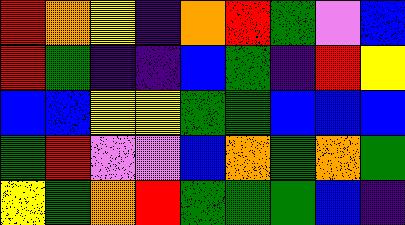[["red", "orange", "yellow", "indigo", "orange", "red", "green", "violet", "blue"], ["red", "green", "indigo", "indigo", "blue", "green", "indigo", "red", "yellow"], ["blue", "blue", "yellow", "yellow", "green", "green", "blue", "blue", "blue"], ["green", "red", "violet", "violet", "blue", "orange", "green", "orange", "green"], ["yellow", "green", "orange", "red", "green", "green", "green", "blue", "indigo"]]